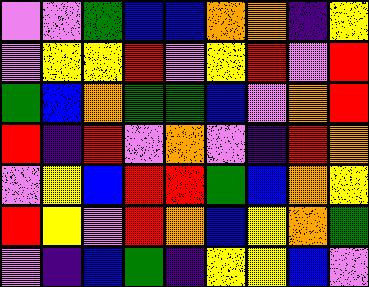[["violet", "violet", "green", "blue", "blue", "orange", "orange", "indigo", "yellow"], ["violet", "yellow", "yellow", "red", "violet", "yellow", "red", "violet", "red"], ["green", "blue", "orange", "green", "green", "blue", "violet", "orange", "red"], ["red", "indigo", "red", "violet", "orange", "violet", "indigo", "red", "orange"], ["violet", "yellow", "blue", "red", "red", "green", "blue", "orange", "yellow"], ["red", "yellow", "violet", "red", "orange", "blue", "yellow", "orange", "green"], ["violet", "indigo", "blue", "green", "indigo", "yellow", "yellow", "blue", "violet"]]